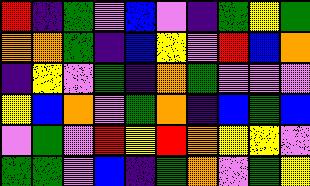[["red", "indigo", "green", "violet", "blue", "violet", "indigo", "green", "yellow", "green"], ["orange", "orange", "green", "indigo", "blue", "yellow", "violet", "red", "blue", "orange"], ["indigo", "yellow", "violet", "green", "indigo", "orange", "green", "violet", "violet", "violet"], ["yellow", "blue", "orange", "violet", "green", "orange", "indigo", "blue", "green", "blue"], ["violet", "green", "violet", "red", "yellow", "red", "orange", "yellow", "yellow", "violet"], ["green", "green", "violet", "blue", "indigo", "green", "orange", "violet", "green", "yellow"]]